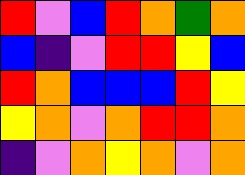[["red", "violet", "blue", "red", "orange", "green", "orange"], ["blue", "indigo", "violet", "red", "red", "yellow", "blue"], ["red", "orange", "blue", "blue", "blue", "red", "yellow"], ["yellow", "orange", "violet", "orange", "red", "red", "orange"], ["indigo", "violet", "orange", "yellow", "orange", "violet", "orange"]]